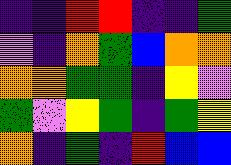[["indigo", "indigo", "red", "red", "indigo", "indigo", "green"], ["violet", "indigo", "orange", "green", "blue", "orange", "orange"], ["orange", "orange", "green", "green", "indigo", "yellow", "violet"], ["green", "violet", "yellow", "green", "indigo", "green", "yellow"], ["orange", "indigo", "green", "indigo", "red", "blue", "blue"]]